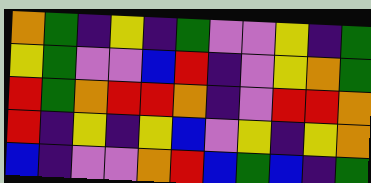[["orange", "green", "indigo", "yellow", "indigo", "green", "violet", "violet", "yellow", "indigo", "green"], ["yellow", "green", "violet", "violet", "blue", "red", "indigo", "violet", "yellow", "orange", "green"], ["red", "green", "orange", "red", "red", "orange", "indigo", "violet", "red", "red", "orange"], ["red", "indigo", "yellow", "indigo", "yellow", "blue", "violet", "yellow", "indigo", "yellow", "orange"], ["blue", "indigo", "violet", "violet", "orange", "red", "blue", "green", "blue", "indigo", "green"]]